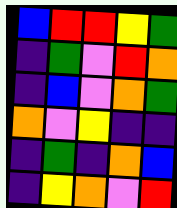[["blue", "red", "red", "yellow", "green"], ["indigo", "green", "violet", "red", "orange"], ["indigo", "blue", "violet", "orange", "green"], ["orange", "violet", "yellow", "indigo", "indigo"], ["indigo", "green", "indigo", "orange", "blue"], ["indigo", "yellow", "orange", "violet", "red"]]